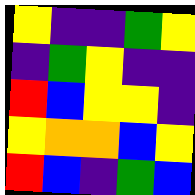[["yellow", "indigo", "indigo", "green", "yellow"], ["indigo", "green", "yellow", "indigo", "indigo"], ["red", "blue", "yellow", "yellow", "indigo"], ["yellow", "orange", "orange", "blue", "yellow"], ["red", "blue", "indigo", "green", "blue"]]